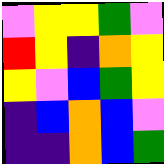[["violet", "yellow", "yellow", "green", "violet"], ["red", "yellow", "indigo", "orange", "yellow"], ["yellow", "violet", "blue", "green", "yellow"], ["indigo", "blue", "orange", "blue", "violet"], ["indigo", "indigo", "orange", "blue", "green"]]